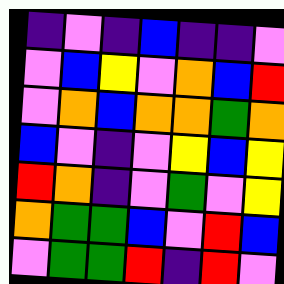[["indigo", "violet", "indigo", "blue", "indigo", "indigo", "violet"], ["violet", "blue", "yellow", "violet", "orange", "blue", "red"], ["violet", "orange", "blue", "orange", "orange", "green", "orange"], ["blue", "violet", "indigo", "violet", "yellow", "blue", "yellow"], ["red", "orange", "indigo", "violet", "green", "violet", "yellow"], ["orange", "green", "green", "blue", "violet", "red", "blue"], ["violet", "green", "green", "red", "indigo", "red", "violet"]]